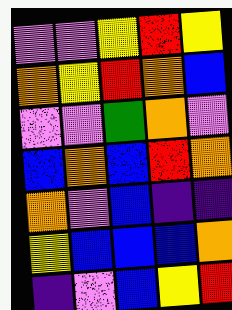[["violet", "violet", "yellow", "red", "yellow"], ["orange", "yellow", "red", "orange", "blue"], ["violet", "violet", "green", "orange", "violet"], ["blue", "orange", "blue", "red", "orange"], ["orange", "violet", "blue", "indigo", "indigo"], ["yellow", "blue", "blue", "blue", "orange"], ["indigo", "violet", "blue", "yellow", "red"]]